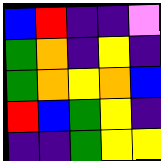[["blue", "red", "indigo", "indigo", "violet"], ["green", "orange", "indigo", "yellow", "indigo"], ["green", "orange", "yellow", "orange", "blue"], ["red", "blue", "green", "yellow", "indigo"], ["indigo", "indigo", "green", "yellow", "yellow"]]